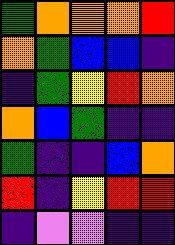[["green", "orange", "orange", "orange", "red"], ["orange", "green", "blue", "blue", "indigo"], ["indigo", "green", "yellow", "red", "orange"], ["orange", "blue", "green", "indigo", "indigo"], ["green", "indigo", "indigo", "blue", "orange"], ["red", "indigo", "yellow", "red", "red"], ["indigo", "violet", "violet", "indigo", "indigo"]]